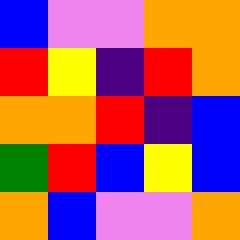[["blue", "violet", "violet", "orange", "orange"], ["red", "yellow", "indigo", "red", "orange"], ["orange", "orange", "red", "indigo", "blue"], ["green", "red", "blue", "yellow", "blue"], ["orange", "blue", "violet", "violet", "orange"]]